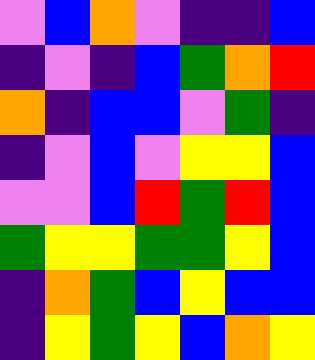[["violet", "blue", "orange", "violet", "indigo", "indigo", "blue"], ["indigo", "violet", "indigo", "blue", "green", "orange", "red"], ["orange", "indigo", "blue", "blue", "violet", "green", "indigo"], ["indigo", "violet", "blue", "violet", "yellow", "yellow", "blue"], ["violet", "violet", "blue", "red", "green", "red", "blue"], ["green", "yellow", "yellow", "green", "green", "yellow", "blue"], ["indigo", "orange", "green", "blue", "yellow", "blue", "blue"], ["indigo", "yellow", "green", "yellow", "blue", "orange", "yellow"]]